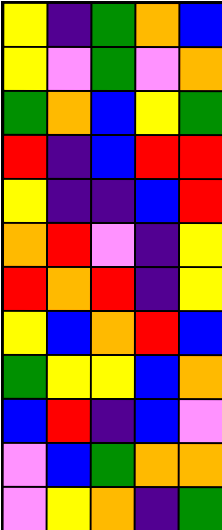[["yellow", "indigo", "green", "orange", "blue"], ["yellow", "violet", "green", "violet", "orange"], ["green", "orange", "blue", "yellow", "green"], ["red", "indigo", "blue", "red", "red"], ["yellow", "indigo", "indigo", "blue", "red"], ["orange", "red", "violet", "indigo", "yellow"], ["red", "orange", "red", "indigo", "yellow"], ["yellow", "blue", "orange", "red", "blue"], ["green", "yellow", "yellow", "blue", "orange"], ["blue", "red", "indigo", "blue", "violet"], ["violet", "blue", "green", "orange", "orange"], ["violet", "yellow", "orange", "indigo", "green"]]